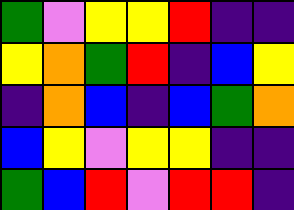[["green", "violet", "yellow", "yellow", "red", "indigo", "indigo"], ["yellow", "orange", "green", "red", "indigo", "blue", "yellow"], ["indigo", "orange", "blue", "indigo", "blue", "green", "orange"], ["blue", "yellow", "violet", "yellow", "yellow", "indigo", "indigo"], ["green", "blue", "red", "violet", "red", "red", "indigo"]]